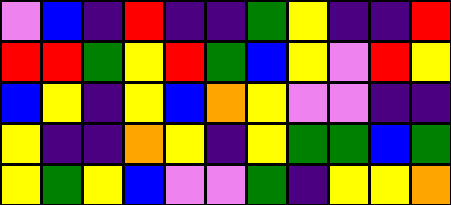[["violet", "blue", "indigo", "red", "indigo", "indigo", "green", "yellow", "indigo", "indigo", "red"], ["red", "red", "green", "yellow", "red", "green", "blue", "yellow", "violet", "red", "yellow"], ["blue", "yellow", "indigo", "yellow", "blue", "orange", "yellow", "violet", "violet", "indigo", "indigo"], ["yellow", "indigo", "indigo", "orange", "yellow", "indigo", "yellow", "green", "green", "blue", "green"], ["yellow", "green", "yellow", "blue", "violet", "violet", "green", "indigo", "yellow", "yellow", "orange"]]